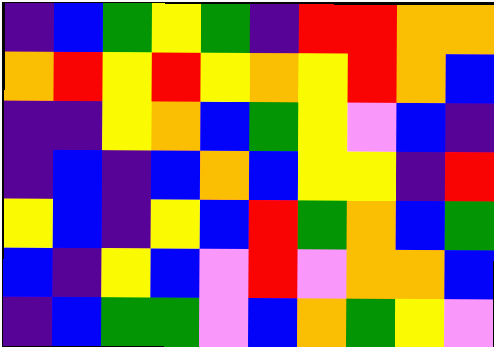[["indigo", "blue", "green", "yellow", "green", "indigo", "red", "red", "orange", "orange"], ["orange", "red", "yellow", "red", "yellow", "orange", "yellow", "red", "orange", "blue"], ["indigo", "indigo", "yellow", "orange", "blue", "green", "yellow", "violet", "blue", "indigo"], ["indigo", "blue", "indigo", "blue", "orange", "blue", "yellow", "yellow", "indigo", "red"], ["yellow", "blue", "indigo", "yellow", "blue", "red", "green", "orange", "blue", "green"], ["blue", "indigo", "yellow", "blue", "violet", "red", "violet", "orange", "orange", "blue"], ["indigo", "blue", "green", "green", "violet", "blue", "orange", "green", "yellow", "violet"]]